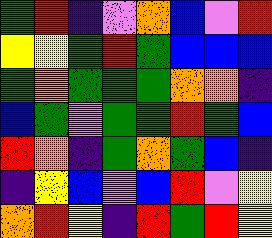[["green", "red", "indigo", "violet", "orange", "blue", "violet", "red"], ["yellow", "yellow", "green", "red", "green", "blue", "blue", "blue"], ["green", "orange", "green", "green", "green", "orange", "orange", "indigo"], ["blue", "green", "violet", "green", "green", "red", "green", "blue"], ["red", "orange", "indigo", "green", "orange", "green", "blue", "indigo"], ["indigo", "yellow", "blue", "violet", "blue", "red", "violet", "yellow"], ["orange", "red", "yellow", "indigo", "red", "green", "red", "yellow"]]